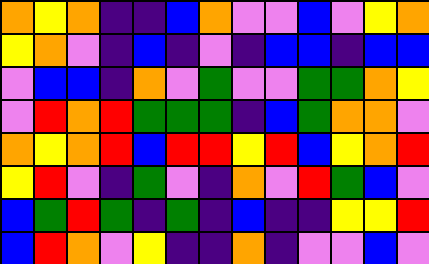[["orange", "yellow", "orange", "indigo", "indigo", "blue", "orange", "violet", "violet", "blue", "violet", "yellow", "orange"], ["yellow", "orange", "violet", "indigo", "blue", "indigo", "violet", "indigo", "blue", "blue", "indigo", "blue", "blue"], ["violet", "blue", "blue", "indigo", "orange", "violet", "green", "violet", "violet", "green", "green", "orange", "yellow"], ["violet", "red", "orange", "red", "green", "green", "green", "indigo", "blue", "green", "orange", "orange", "violet"], ["orange", "yellow", "orange", "red", "blue", "red", "red", "yellow", "red", "blue", "yellow", "orange", "red"], ["yellow", "red", "violet", "indigo", "green", "violet", "indigo", "orange", "violet", "red", "green", "blue", "violet"], ["blue", "green", "red", "green", "indigo", "green", "indigo", "blue", "indigo", "indigo", "yellow", "yellow", "red"], ["blue", "red", "orange", "violet", "yellow", "indigo", "indigo", "orange", "indigo", "violet", "violet", "blue", "violet"]]